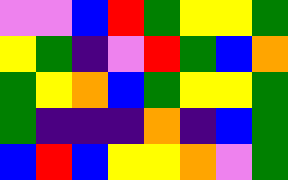[["violet", "violet", "blue", "red", "green", "yellow", "yellow", "green"], ["yellow", "green", "indigo", "violet", "red", "green", "blue", "orange"], ["green", "yellow", "orange", "blue", "green", "yellow", "yellow", "green"], ["green", "indigo", "indigo", "indigo", "orange", "indigo", "blue", "green"], ["blue", "red", "blue", "yellow", "yellow", "orange", "violet", "green"]]